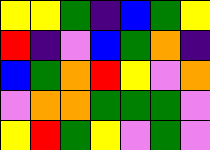[["yellow", "yellow", "green", "indigo", "blue", "green", "yellow"], ["red", "indigo", "violet", "blue", "green", "orange", "indigo"], ["blue", "green", "orange", "red", "yellow", "violet", "orange"], ["violet", "orange", "orange", "green", "green", "green", "violet"], ["yellow", "red", "green", "yellow", "violet", "green", "violet"]]